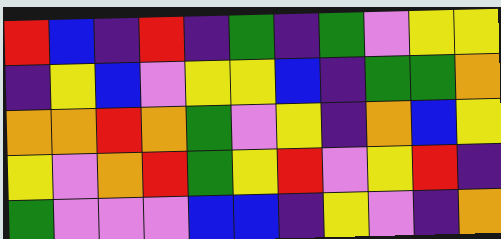[["red", "blue", "indigo", "red", "indigo", "green", "indigo", "green", "violet", "yellow", "yellow"], ["indigo", "yellow", "blue", "violet", "yellow", "yellow", "blue", "indigo", "green", "green", "orange"], ["orange", "orange", "red", "orange", "green", "violet", "yellow", "indigo", "orange", "blue", "yellow"], ["yellow", "violet", "orange", "red", "green", "yellow", "red", "violet", "yellow", "red", "indigo"], ["green", "violet", "violet", "violet", "blue", "blue", "indigo", "yellow", "violet", "indigo", "orange"]]